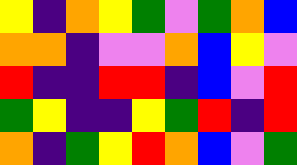[["yellow", "indigo", "orange", "yellow", "green", "violet", "green", "orange", "blue"], ["orange", "orange", "indigo", "violet", "violet", "orange", "blue", "yellow", "violet"], ["red", "indigo", "indigo", "red", "red", "indigo", "blue", "violet", "red"], ["green", "yellow", "indigo", "indigo", "yellow", "green", "red", "indigo", "red"], ["orange", "indigo", "green", "yellow", "red", "orange", "blue", "violet", "green"]]